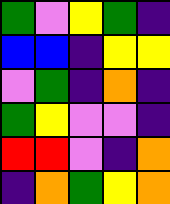[["green", "violet", "yellow", "green", "indigo"], ["blue", "blue", "indigo", "yellow", "yellow"], ["violet", "green", "indigo", "orange", "indigo"], ["green", "yellow", "violet", "violet", "indigo"], ["red", "red", "violet", "indigo", "orange"], ["indigo", "orange", "green", "yellow", "orange"]]